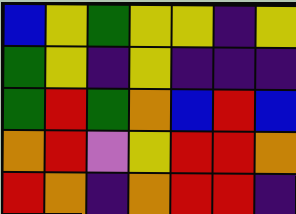[["blue", "yellow", "green", "yellow", "yellow", "indigo", "yellow"], ["green", "yellow", "indigo", "yellow", "indigo", "indigo", "indigo"], ["green", "red", "green", "orange", "blue", "red", "blue"], ["orange", "red", "violet", "yellow", "red", "red", "orange"], ["red", "orange", "indigo", "orange", "red", "red", "indigo"]]